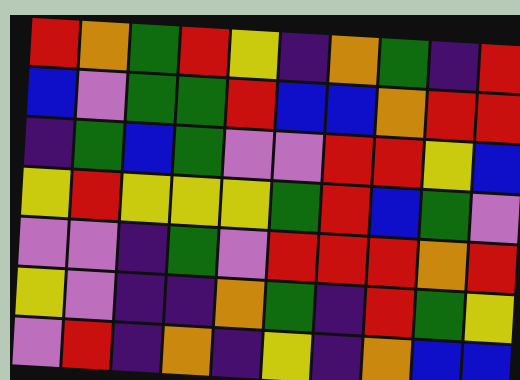[["red", "orange", "green", "red", "yellow", "indigo", "orange", "green", "indigo", "red"], ["blue", "violet", "green", "green", "red", "blue", "blue", "orange", "red", "red"], ["indigo", "green", "blue", "green", "violet", "violet", "red", "red", "yellow", "blue"], ["yellow", "red", "yellow", "yellow", "yellow", "green", "red", "blue", "green", "violet"], ["violet", "violet", "indigo", "green", "violet", "red", "red", "red", "orange", "red"], ["yellow", "violet", "indigo", "indigo", "orange", "green", "indigo", "red", "green", "yellow"], ["violet", "red", "indigo", "orange", "indigo", "yellow", "indigo", "orange", "blue", "blue"]]